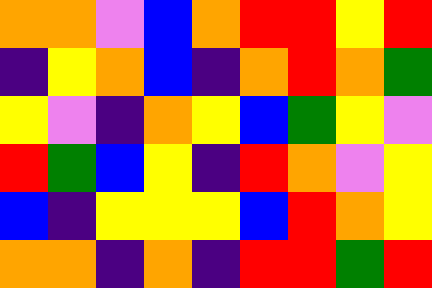[["orange", "orange", "violet", "blue", "orange", "red", "red", "yellow", "red"], ["indigo", "yellow", "orange", "blue", "indigo", "orange", "red", "orange", "green"], ["yellow", "violet", "indigo", "orange", "yellow", "blue", "green", "yellow", "violet"], ["red", "green", "blue", "yellow", "indigo", "red", "orange", "violet", "yellow"], ["blue", "indigo", "yellow", "yellow", "yellow", "blue", "red", "orange", "yellow"], ["orange", "orange", "indigo", "orange", "indigo", "red", "red", "green", "red"]]